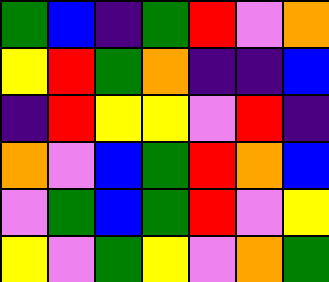[["green", "blue", "indigo", "green", "red", "violet", "orange"], ["yellow", "red", "green", "orange", "indigo", "indigo", "blue"], ["indigo", "red", "yellow", "yellow", "violet", "red", "indigo"], ["orange", "violet", "blue", "green", "red", "orange", "blue"], ["violet", "green", "blue", "green", "red", "violet", "yellow"], ["yellow", "violet", "green", "yellow", "violet", "orange", "green"]]